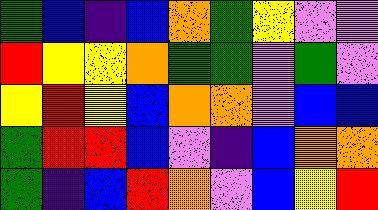[["green", "blue", "indigo", "blue", "orange", "green", "yellow", "violet", "violet"], ["red", "yellow", "yellow", "orange", "green", "green", "violet", "green", "violet"], ["yellow", "red", "yellow", "blue", "orange", "orange", "violet", "blue", "blue"], ["green", "red", "red", "blue", "violet", "indigo", "blue", "orange", "orange"], ["green", "indigo", "blue", "red", "orange", "violet", "blue", "yellow", "red"]]